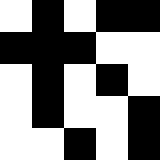[["white", "black", "white", "black", "black"], ["black", "black", "black", "white", "white"], ["white", "black", "white", "black", "white"], ["white", "black", "white", "white", "black"], ["white", "white", "black", "white", "black"]]